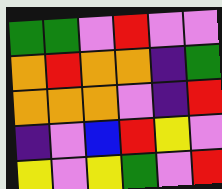[["green", "green", "violet", "red", "violet", "violet"], ["orange", "red", "orange", "orange", "indigo", "green"], ["orange", "orange", "orange", "violet", "indigo", "red"], ["indigo", "violet", "blue", "red", "yellow", "violet"], ["yellow", "violet", "yellow", "green", "violet", "red"]]